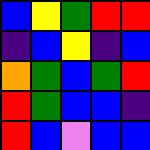[["blue", "yellow", "green", "red", "red"], ["indigo", "blue", "yellow", "indigo", "blue"], ["orange", "green", "blue", "green", "red"], ["red", "green", "blue", "blue", "indigo"], ["red", "blue", "violet", "blue", "blue"]]